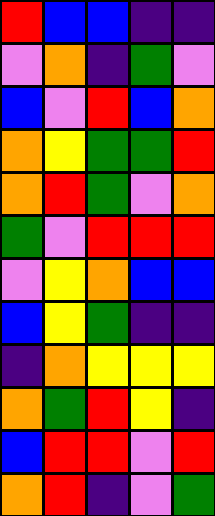[["red", "blue", "blue", "indigo", "indigo"], ["violet", "orange", "indigo", "green", "violet"], ["blue", "violet", "red", "blue", "orange"], ["orange", "yellow", "green", "green", "red"], ["orange", "red", "green", "violet", "orange"], ["green", "violet", "red", "red", "red"], ["violet", "yellow", "orange", "blue", "blue"], ["blue", "yellow", "green", "indigo", "indigo"], ["indigo", "orange", "yellow", "yellow", "yellow"], ["orange", "green", "red", "yellow", "indigo"], ["blue", "red", "red", "violet", "red"], ["orange", "red", "indigo", "violet", "green"]]